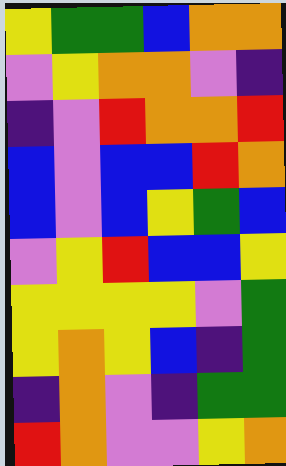[["yellow", "green", "green", "blue", "orange", "orange"], ["violet", "yellow", "orange", "orange", "violet", "indigo"], ["indigo", "violet", "red", "orange", "orange", "red"], ["blue", "violet", "blue", "blue", "red", "orange"], ["blue", "violet", "blue", "yellow", "green", "blue"], ["violet", "yellow", "red", "blue", "blue", "yellow"], ["yellow", "yellow", "yellow", "yellow", "violet", "green"], ["yellow", "orange", "yellow", "blue", "indigo", "green"], ["indigo", "orange", "violet", "indigo", "green", "green"], ["red", "orange", "violet", "violet", "yellow", "orange"]]